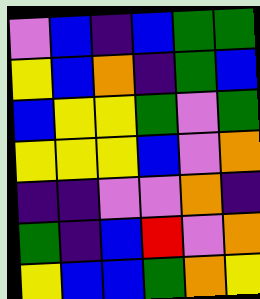[["violet", "blue", "indigo", "blue", "green", "green"], ["yellow", "blue", "orange", "indigo", "green", "blue"], ["blue", "yellow", "yellow", "green", "violet", "green"], ["yellow", "yellow", "yellow", "blue", "violet", "orange"], ["indigo", "indigo", "violet", "violet", "orange", "indigo"], ["green", "indigo", "blue", "red", "violet", "orange"], ["yellow", "blue", "blue", "green", "orange", "yellow"]]